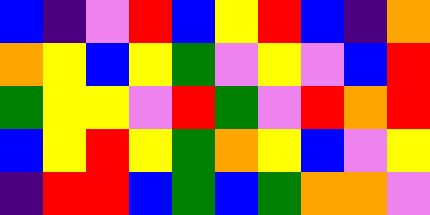[["blue", "indigo", "violet", "red", "blue", "yellow", "red", "blue", "indigo", "orange"], ["orange", "yellow", "blue", "yellow", "green", "violet", "yellow", "violet", "blue", "red"], ["green", "yellow", "yellow", "violet", "red", "green", "violet", "red", "orange", "red"], ["blue", "yellow", "red", "yellow", "green", "orange", "yellow", "blue", "violet", "yellow"], ["indigo", "red", "red", "blue", "green", "blue", "green", "orange", "orange", "violet"]]